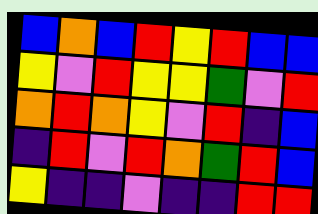[["blue", "orange", "blue", "red", "yellow", "red", "blue", "blue"], ["yellow", "violet", "red", "yellow", "yellow", "green", "violet", "red"], ["orange", "red", "orange", "yellow", "violet", "red", "indigo", "blue"], ["indigo", "red", "violet", "red", "orange", "green", "red", "blue"], ["yellow", "indigo", "indigo", "violet", "indigo", "indigo", "red", "red"]]